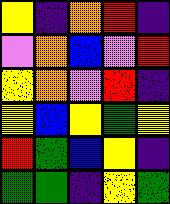[["yellow", "indigo", "orange", "red", "indigo"], ["violet", "orange", "blue", "violet", "red"], ["yellow", "orange", "violet", "red", "indigo"], ["yellow", "blue", "yellow", "green", "yellow"], ["red", "green", "blue", "yellow", "indigo"], ["green", "green", "indigo", "yellow", "green"]]